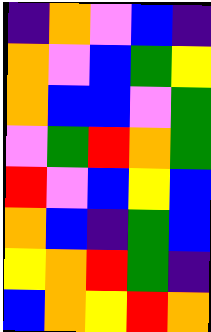[["indigo", "orange", "violet", "blue", "indigo"], ["orange", "violet", "blue", "green", "yellow"], ["orange", "blue", "blue", "violet", "green"], ["violet", "green", "red", "orange", "green"], ["red", "violet", "blue", "yellow", "blue"], ["orange", "blue", "indigo", "green", "blue"], ["yellow", "orange", "red", "green", "indigo"], ["blue", "orange", "yellow", "red", "orange"]]